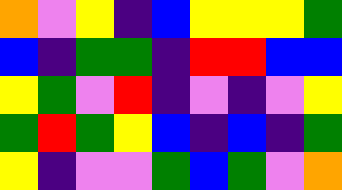[["orange", "violet", "yellow", "indigo", "blue", "yellow", "yellow", "yellow", "green"], ["blue", "indigo", "green", "green", "indigo", "red", "red", "blue", "blue"], ["yellow", "green", "violet", "red", "indigo", "violet", "indigo", "violet", "yellow"], ["green", "red", "green", "yellow", "blue", "indigo", "blue", "indigo", "green"], ["yellow", "indigo", "violet", "violet", "green", "blue", "green", "violet", "orange"]]